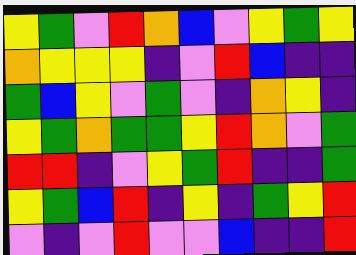[["yellow", "green", "violet", "red", "orange", "blue", "violet", "yellow", "green", "yellow"], ["orange", "yellow", "yellow", "yellow", "indigo", "violet", "red", "blue", "indigo", "indigo"], ["green", "blue", "yellow", "violet", "green", "violet", "indigo", "orange", "yellow", "indigo"], ["yellow", "green", "orange", "green", "green", "yellow", "red", "orange", "violet", "green"], ["red", "red", "indigo", "violet", "yellow", "green", "red", "indigo", "indigo", "green"], ["yellow", "green", "blue", "red", "indigo", "yellow", "indigo", "green", "yellow", "red"], ["violet", "indigo", "violet", "red", "violet", "violet", "blue", "indigo", "indigo", "red"]]